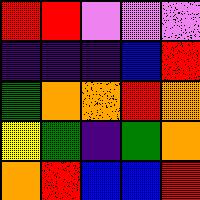[["red", "red", "violet", "violet", "violet"], ["indigo", "indigo", "indigo", "blue", "red"], ["green", "orange", "orange", "red", "orange"], ["yellow", "green", "indigo", "green", "orange"], ["orange", "red", "blue", "blue", "red"]]